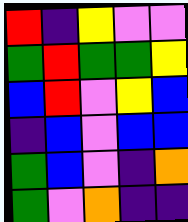[["red", "indigo", "yellow", "violet", "violet"], ["green", "red", "green", "green", "yellow"], ["blue", "red", "violet", "yellow", "blue"], ["indigo", "blue", "violet", "blue", "blue"], ["green", "blue", "violet", "indigo", "orange"], ["green", "violet", "orange", "indigo", "indigo"]]